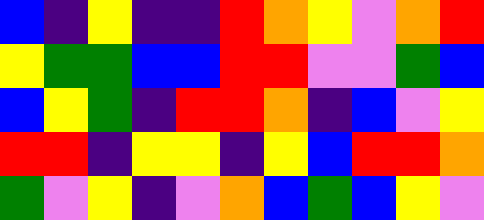[["blue", "indigo", "yellow", "indigo", "indigo", "red", "orange", "yellow", "violet", "orange", "red"], ["yellow", "green", "green", "blue", "blue", "red", "red", "violet", "violet", "green", "blue"], ["blue", "yellow", "green", "indigo", "red", "red", "orange", "indigo", "blue", "violet", "yellow"], ["red", "red", "indigo", "yellow", "yellow", "indigo", "yellow", "blue", "red", "red", "orange"], ["green", "violet", "yellow", "indigo", "violet", "orange", "blue", "green", "blue", "yellow", "violet"]]